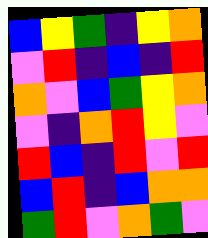[["blue", "yellow", "green", "indigo", "yellow", "orange"], ["violet", "red", "indigo", "blue", "indigo", "red"], ["orange", "violet", "blue", "green", "yellow", "orange"], ["violet", "indigo", "orange", "red", "yellow", "violet"], ["red", "blue", "indigo", "red", "violet", "red"], ["blue", "red", "indigo", "blue", "orange", "orange"], ["green", "red", "violet", "orange", "green", "violet"]]